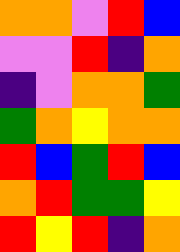[["orange", "orange", "violet", "red", "blue"], ["violet", "violet", "red", "indigo", "orange"], ["indigo", "violet", "orange", "orange", "green"], ["green", "orange", "yellow", "orange", "orange"], ["red", "blue", "green", "red", "blue"], ["orange", "red", "green", "green", "yellow"], ["red", "yellow", "red", "indigo", "orange"]]